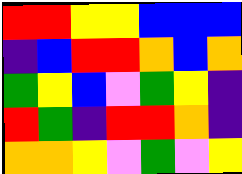[["red", "red", "yellow", "yellow", "blue", "blue", "blue"], ["indigo", "blue", "red", "red", "orange", "blue", "orange"], ["green", "yellow", "blue", "violet", "green", "yellow", "indigo"], ["red", "green", "indigo", "red", "red", "orange", "indigo"], ["orange", "orange", "yellow", "violet", "green", "violet", "yellow"]]